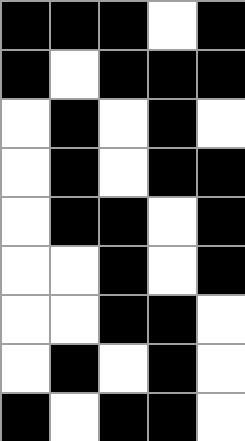[["black", "black", "black", "white", "black"], ["black", "white", "black", "black", "black"], ["white", "black", "white", "black", "white"], ["white", "black", "white", "black", "black"], ["white", "black", "black", "white", "black"], ["white", "white", "black", "white", "black"], ["white", "white", "black", "black", "white"], ["white", "black", "white", "black", "white"], ["black", "white", "black", "black", "white"]]